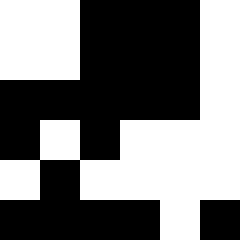[["white", "white", "black", "black", "black", "white"], ["white", "white", "black", "black", "black", "white"], ["black", "black", "black", "black", "black", "white"], ["black", "white", "black", "white", "white", "white"], ["white", "black", "white", "white", "white", "white"], ["black", "black", "black", "black", "white", "black"]]